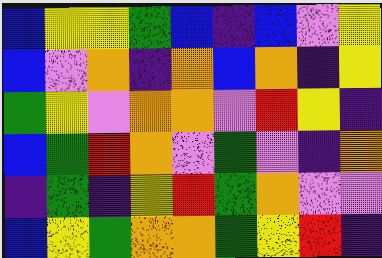[["blue", "yellow", "yellow", "green", "blue", "indigo", "blue", "violet", "yellow"], ["blue", "violet", "orange", "indigo", "orange", "blue", "orange", "indigo", "yellow"], ["green", "yellow", "violet", "orange", "orange", "violet", "red", "yellow", "indigo"], ["blue", "green", "red", "orange", "violet", "green", "violet", "indigo", "orange"], ["indigo", "green", "indigo", "yellow", "red", "green", "orange", "violet", "violet"], ["blue", "yellow", "green", "orange", "orange", "green", "yellow", "red", "indigo"]]